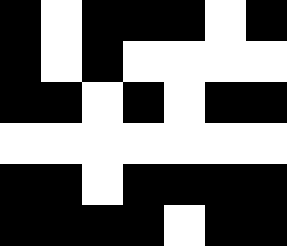[["black", "white", "black", "black", "black", "white", "black"], ["black", "white", "black", "white", "white", "white", "white"], ["black", "black", "white", "black", "white", "black", "black"], ["white", "white", "white", "white", "white", "white", "white"], ["black", "black", "white", "black", "black", "black", "black"], ["black", "black", "black", "black", "white", "black", "black"]]